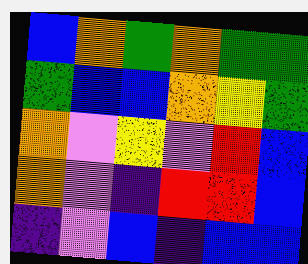[["blue", "orange", "green", "orange", "green", "green"], ["green", "blue", "blue", "orange", "yellow", "green"], ["orange", "violet", "yellow", "violet", "red", "blue"], ["orange", "violet", "indigo", "red", "red", "blue"], ["indigo", "violet", "blue", "indigo", "blue", "blue"]]